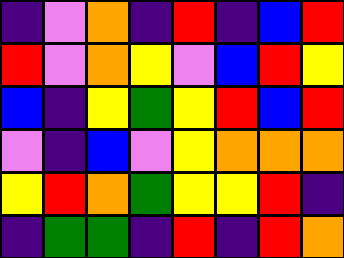[["indigo", "violet", "orange", "indigo", "red", "indigo", "blue", "red"], ["red", "violet", "orange", "yellow", "violet", "blue", "red", "yellow"], ["blue", "indigo", "yellow", "green", "yellow", "red", "blue", "red"], ["violet", "indigo", "blue", "violet", "yellow", "orange", "orange", "orange"], ["yellow", "red", "orange", "green", "yellow", "yellow", "red", "indigo"], ["indigo", "green", "green", "indigo", "red", "indigo", "red", "orange"]]